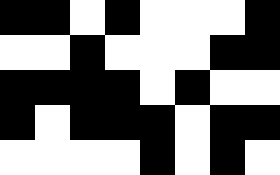[["black", "black", "white", "black", "white", "white", "white", "black"], ["white", "white", "black", "white", "white", "white", "black", "black"], ["black", "black", "black", "black", "white", "black", "white", "white"], ["black", "white", "black", "black", "black", "white", "black", "black"], ["white", "white", "white", "white", "black", "white", "black", "white"]]